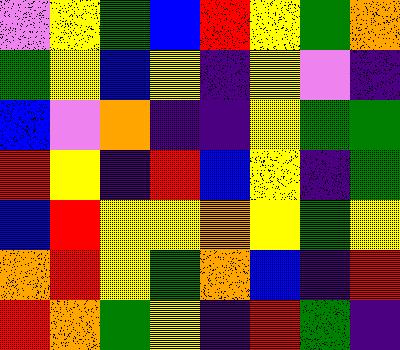[["violet", "yellow", "green", "blue", "red", "yellow", "green", "orange"], ["green", "yellow", "blue", "yellow", "indigo", "yellow", "violet", "indigo"], ["blue", "violet", "orange", "indigo", "indigo", "yellow", "green", "green"], ["red", "yellow", "indigo", "red", "blue", "yellow", "indigo", "green"], ["blue", "red", "yellow", "yellow", "orange", "yellow", "green", "yellow"], ["orange", "red", "yellow", "green", "orange", "blue", "indigo", "red"], ["red", "orange", "green", "yellow", "indigo", "red", "green", "indigo"]]